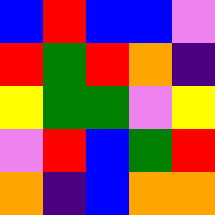[["blue", "red", "blue", "blue", "violet"], ["red", "green", "red", "orange", "indigo"], ["yellow", "green", "green", "violet", "yellow"], ["violet", "red", "blue", "green", "red"], ["orange", "indigo", "blue", "orange", "orange"]]